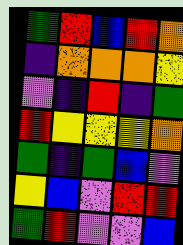[["green", "red", "blue", "red", "orange"], ["indigo", "orange", "orange", "orange", "yellow"], ["violet", "indigo", "red", "indigo", "green"], ["red", "yellow", "yellow", "yellow", "orange"], ["green", "indigo", "green", "blue", "violet"], ["yellow", "blue", "violet", "red", "red"], ["green", "red", "violet", "violet", "blue"]]